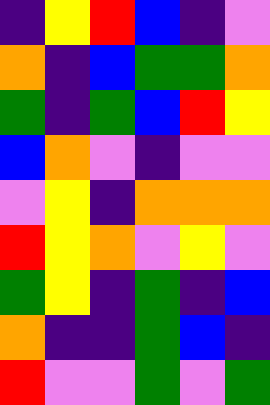[["indigo", "yellow", "red", "blue", "indigo", "violet"], ["orange", "indigo", "blue", "green", "green", "orange"], ["green", "indigo", "green", "blue", "red", "yellow"], ["blue", "orange", "violet", "indigo", "violet", "violet"], ["violet", "yellow", "indigo", "orange", "orange", "orange"], ["red", "yellow", "orange", "violet", "yellow", "violet"], ["green", "yellow", "indigo", "green", "indigo", "blue"], ["orange", "indigo", "indigo", "green", "blue", "indigo"], ["red", "violet", "violet", "green", "violet", "green"]]